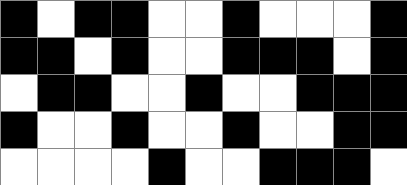[["black", "white", "black", "black", "white", "white", "black", "white", "white", "white", "black"], ["black", "black", "white", "black", "white", "white", "black", "black", "black", "white", "black"], ["white", "black", "black", "white", "white", "black", "white", "white", "black", "black", "black"], ["black", "white", "white", "black", "white", "white", "black", "white", "white", "black", "black"], ["white", "white", "white", "white", "black", "white", "white", "black", "black", "black", "white"]]